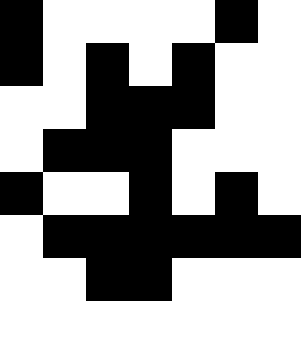[["black", "white", "white", "white", "white", "black", "white"], ["black", "white", "black", "white", "black", "white", "white"], ["white", "white", "black", "black", "black", "white", "white"], ["white", "black", "black", "black", "white", "white", "white"], ["black", "white", "white", "black", "white", "black", "white"], ["white", "black", "black", "black", "black", "black", "black"], ["white", "white", "black", "black", "white", "white", "white"], ["white", "white", "white", "white", "white", "white", "white"]]